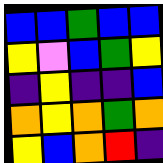[["blue", "blue", "green", "blue", "blue"], ["yellow", "violet", "blue", "green", "yellow"], ["indigo", "yellow", "indigo", "indigo", "blue"], ["orange", "yellow", "orange", "green", "orange"], ["yellow", "blue", "orange", "red", "indigo"]]